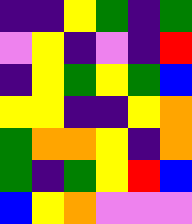[["indigo", "indigo", "yellow", "green", "indigo", "green"], ["violet", "yellow", "indigo", "violet", "indigo", "red"], ["indigo", "yellow", "green", "yellow", "green", "blue"], ["yellow", "yellow", "indigo", "indigo", "yellow", "orange"], ["green", "orange", "orange", "yellow", "indigo", "orange"], ["green", "indigo", "green", "yellow", "red", "blue"], ["blue", "yellow", "orange", "violet", "violet", "violet"]]